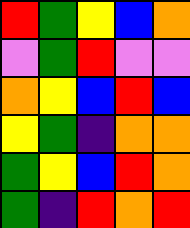[["red", "green", "yellow", "blue", "orange"], ["violet", "green", "red", "violet", "violet"], ["orange", "yellow", "blue", "red", "blue"], ["yellow", "green", "indigo", "orange", "orange"], ["green", "yellow", "blue", "red", "orange"], ["green", "indigo", "red", "orange", "red"]]